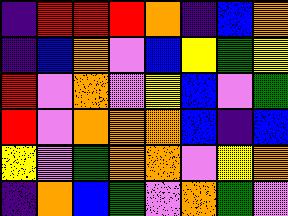[["indigo", "red", "red", "red", "orange", "indigo", "blue", "orange"], ["indigo", "blue", "orange", "violet", "blue", "yellow", "green", "yellow"], ["red", "violet", "orange", "violet", "yellow", "blue", "violet", "green"], ["red", "violet", "orange", "orange", "orange", "blue", "indigo", "blue"], ["yellow", "violet", "green", "orange", "orange", "violet", "yellow", "orange"], ["indigo", "orange", "blue", "green", "violet", "orange", "green", "violet"]]